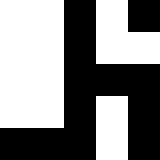[["white", "white", "black", "white", "black"], ["white", "white", "black", "white", "white"], ["white", "white", "black", "black", "black"], ["white", "white", "black", "white", "black"], ["black", "black", "black", "white", "black"]]